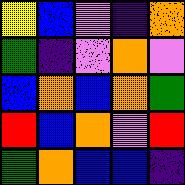[["yellow", "blue", "violet", "indigo", "orange"], ["green", "indigo", "violet", "orange", "violet"], ["blue", "orange", "blue", "orange", "green"], ["red", "blue", "orange", "violet", "red"], ["green", "orange", "blue", "blue", "indigo"]]